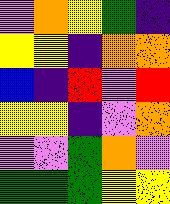[["violet", "orange", "yellow", "green", "indigo"], ["yellow", "yellow", "indigo", "orange", "orange"], ["blue", "indigo", "red", "violet", "red"], ["yellow", "yellow", "indigo", "violet", "orange"], ["violet", "violet", "green", "orange", "violet"], ["green", "green", "green", "yellow", "yellow"]]